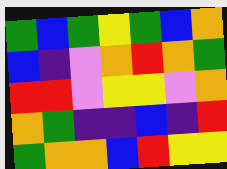[["green", "blue", "green", "yellow", "green", "blue", "orange"], ["blue", "indigo", "violet", "orange", "red", "orange", "green"], ["red", "red", "violet", "yellow", "yellow", "violet", "orange"], ["orange", "green", "indigo", "indigo", "blue", "indigo", "red"], ["green", "orange", "orange", "blue", "red", "yellow", "yellow"]]